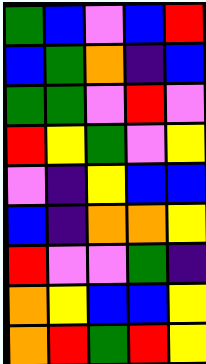[["green", "blue", "violet", "blue", "red"], ["blue", "green", "orange", "indigo", "blue"], ["green", "green", "violet", "red", "violet"], ["red", "yellow", "green", "violet", "yellow"], ["violet", "indigo", "yellow", "blue", "blue"], ["blue", "indigo", "orange", "orange", "yellow"], ["red", "violet", "violet", "green", "indigo"], ["orange", "yellow", "blue", "blue", "yellow"], ["orange", "red", "green", "red", "yellow"]]